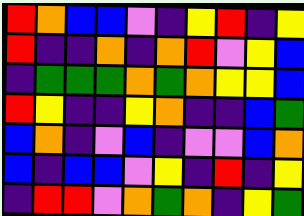[["red", "orange", "blue", "blue", "violet", "indigo", "yellow", "red", "indigo", "yellow"], ["red", "indigo", "indigo", "orange", "indigo", "orange", "red", "violet", "yellow", "blue"], ["indigo", "green", "green", "green", "orange", "green", "orange", "yellow", "yellow", "blue"], ["red", "yellow", "indigo", "indigo", "yellow", "orange", "indigo", "indigo", "blue", "green"], ["blue", "orange", "indigo", "violet", "blue", "indigo", "violet", "violet", "blue", "orange"], ["blue", "indigo", "blue", "blue", "violet", "yellow", "indigo", "red", "indigo", "yellow"], ["indigo", "red", "red", "violet", "orange", "green", "orange", "indigo", "yellow", "green"]]